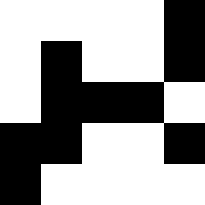[["white", "white", "white", "white", "black"], ["white", "black", "white", "white", "black"], ["white", "black", "black", "black", "white"], ["black", "black", "white", "white", "black"], ["black", "white", "white", "white", "white"]]